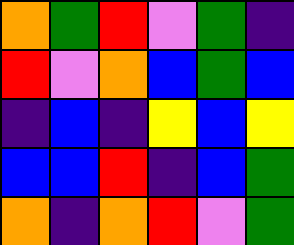[["orange", "green", "red", "violet", "green", "indigo"], ["red", "violet", "orange", "blue", "green", "blue"], ["indigo", "blue", "indigo", "yellow", "blue", "yellow"], ["blue", "blue", "red", "indigo", "blue", "green"], ["orange", "indigo", "orange", "red", "violet", "green"]]